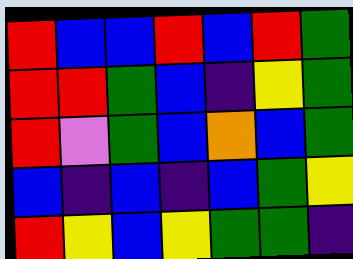[["red", "blue", "blue", "red", "blue", "red", "green"], ["red", "red", "green", "blue", "indigo", "yellow", "green"], ["red", "violet", "green", "blue", "orange", "blue", "green"], ["blue", "indigo", "blue", "indigo", "blue", "green", "yellow"], ["red", "yellow", "blue", "yellow", "green", "green", "indigo"]]